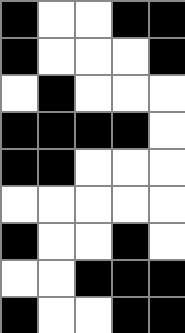[["black", "white", "white", "black", "black"], ["black", "white", "white", "white", "black"], ["white", "black", "white", "white", "white"], ["black", "black", "black", "black", "white"], ["black", "black", "white", "white", "white"], ["white", "white", "white", "white", "white"], ["black", "white", "white", "black", "white"], ["white", "white", "black", "black", "black"], ["black", "white", "white", "black", "black"]]